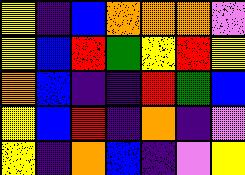[["yellow", "indigo", "blue", "orange", "orange", "orange", "violet"], ["yellow", "blue", "red", "green", "yellow", "red", "yellow"], ["orange", "blue", "indigo", "indigo", "red", "green", "blue"], ["yellow", "blue", "red", "indigo", "orange", "indigo", "violet"], ["yellow", "indigo", "orange", "blue", "indigo", "violet", "yellow"]]